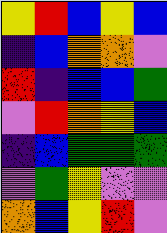[["yellow", "red", "blue", "yellow", "blue"], ["indigo", "blue", "orange", "orange", "violet"], ["red", "indigo", "blue", "blue", "green"], ["violet", "red", "orange", "yellow", "blue"], ["indigo", "blue", "green", "green", "green"], ["violet", "green", "yellow", "violet", "violet"], ["orange", "blue", "yellow", "red", "violet"]]